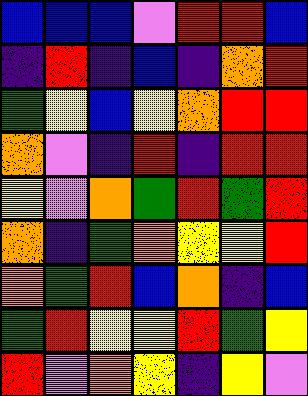[["blue", "blue", "blue", "violet", "red", "red", "blue"], ["indigo", "red", "indigo", "blue", "indigo", "orange", "red"], ["green", "yellow", "blue", "yellow", "orange", "red", "red"], ["orange", "violet", "indigo", "red", "indigo", "red", "red"], ["yellow", "violet", "orange", "green", "red", "green", "red"], ["orange", "indigo", "green", "orange", "yellow", "yellow", "red"], ["orange", "green", "red", "blue", "orange", "indigo", "blue"], ["green", "red", "yellow", "yellow", "red", "green", "yellow"], ["red", "violet", "orange", "yellow", "indigo", "yellow", "violet"]]